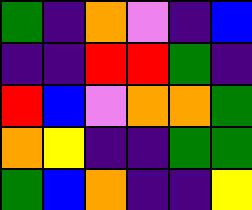[["green", "indigo", "orange", "violet", "indigo", "blue"], ["indigo", "indigo", "red", "red", "green", "indigo"], ["red", "blue", "violet", "orange", "orange", "green"], ["orange", "yellow", "indigo", "indigo", "green", "green"], ["green", "blue", "orange", "indigo", "indigo", "yellow"]]